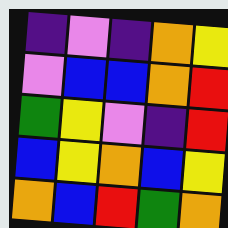[["indigo", "violet", "indigo", "orange", "yellow"], ["violet", "blue", "blue", "orange", "red"], ["green", "yellow", "violet", "indigo", "red"], ["blue", "yellow", "orange", "blue", "yellow"], ["orange", "blue", "red", "green", "orange"]]